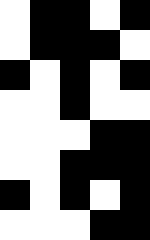[["white", "black", "black", "white", "black"], ["white", "black", "black", "black", "white"], ["black", "white", "black", "white", "black"], ["white", "white", "black", "white", "white"], ["white", "white", "white", "black", "black"], ["white", "white", "black", "black", "black"], ["black", "white", "black", "white", "black"], ["white", "white", "white", "black", "black"]]